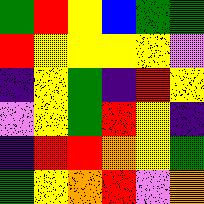[["green", "red", "yellow", "blue", "green", "green"], ["red", "yellow", "yellow", "yellow", "yellow", "violet"], ["indigo", "yellow", "green", "indigo", "red", "yellow"], ["violet", "yellow", "green", "red", "yellow", "indigo"], ["indigo", "red", "red", "orange", "yellow", "green"], ["green", "yellow", "orange", "red", "violet", "orange"]]